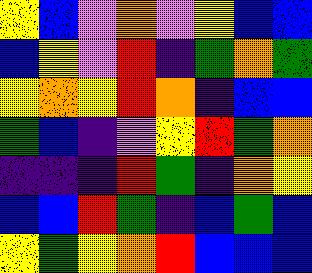[["yellow", "blue", "violet", "orange", "violet", "yellow", "blue", "blue"], ["blue", "yellow", "violet", "red", "indigo", "green", "orange", "green"], ["yellow", "orange", "yellow", "red", "orange", "indigo", "blue", "blue"], ["green", "blue", "indigo", "violet", "yellow", "red", "green", "orange"], ["indigo", "indigo", "indigo", "red", "green", "indigo", "orange", "yellow"], ["blue", "blue", "red", "green", "indigo", "blue", "green", "blue"], ["yellow", "green", "yellow", "orange", "red", "blue", "blue", "blue"]]